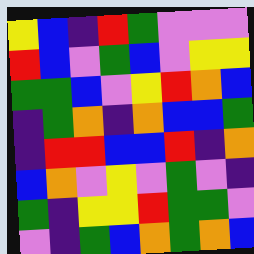[["yellow", "blue", "indigo", "red", "green", "violet", "violet", "violet"], ["red", "blue", "violet", "green", "blue", "violet", "yellow", "yellow"], ["green", "green", "blue", "violet", "yellow", "red", "orange", "blue"], ["indigo", "green", "orange", "indigo", "orange", "blue", "blue", "green"], ["indigo", "red", "red", "blue", "blue", "red", "indigo", "orange"], ["blue", "orange", "violet", "yellow", "violet", "green", "violet", "indigo"], ["green", "indigo", "yellow", "yellow", "red", "green", "green", "violet"], ["violet", "indigo", "green", "blue", "orange", "green", "orange", "blue"]]